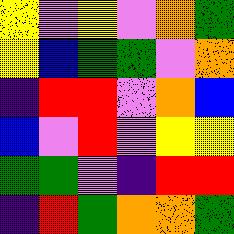[["yellow", "violet", "yellow", "violet", "orange", "green"], ["yellow", "blue", "green", "green", "violet", "orange"], ["indigo", "red", "red", "violet", "orange", "blue"], ["blue", "violet", "red", "violet", "yellow", "yellow"], ["green", "green", "violet", "indigo", "red", "red"], ["indigo", "red", "green", "orange", "orange", "green"]]